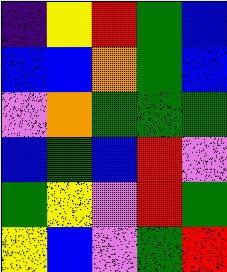[["indigo", "yellow", "red", "green", "blue"], ["blue", "blue", "orange", "green", "blue"], ["violet", "orange", "green", "green", "green"], ["blue", "green", "blue", "red", "violet"], ["green", "yellow", "violet", "red", "green"], ["yellow", "blue", "violet", "green", "red"]]